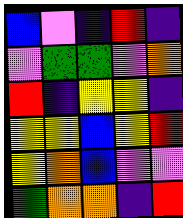[["blue", "violet", "indigo", "red", "indigo"], ["violet", "green", "green", "violet", "orange"], ["red", "indigo", "yellow", "yellow", "indigo"], ["yellow", "yellow", "blue", "yellow", "red"], ["yellow", "orange", "blue", "violet", "violet"], ["green", "orange", "orange", "indigo", "red"]]